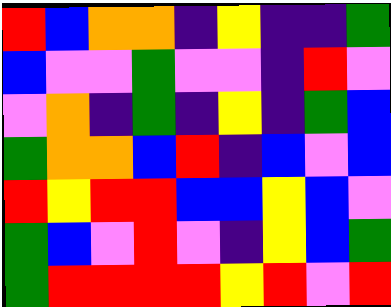[["red", "blue", "orange", "orange", "indigo", "yellow", "indigo", "indigo", "green"], ["blue", "violet", "violet", "green", "violet", "violet", "indigo", "red", "violet"], ["violet", "orange", "indigo", "green", "indigo", "yellow", "indigo", "green", "blue"], ["green", "orange", "orange", "blue", "red", "indigo", "blue", "violet", "blue"], ["red", "yellow", "red", "red", "blue", "blue", "yellow", "blue", "violet"], ["green", "blue", "violet", "red", "violet", "indigo", "yellow", "blue", "green"], ["green", "red", "red", "red", "red", "yellow", "red", "violet", "red"]]